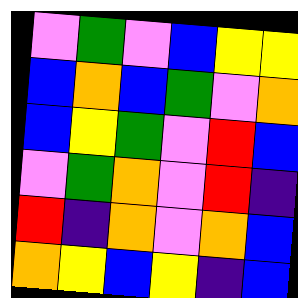[["violet", "green", "violet", "blue", "yellow", "yellow"], ["blue", "orange", "blue", "green", "violet", "orange"], ["blue", "yellow", "green", "violet", "red", "blue"], ["violet", "green", "orange", "violet", "red", "indigo"], ["red", "indigo", "orange", "violet", "orange", "blue"], ["orange", "yellow", "blue", "yellow", "indigo", "blue"]]